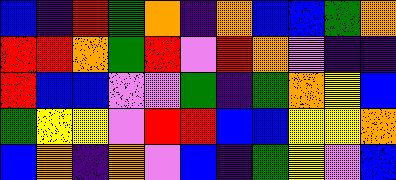[["blue", "indigo", "red", "green", "orange", "indigo", "orange", "blue", "blue", "green", "orange"], ["red", "red", "orange", "green", "red", "violet", "red", "orange", "violet", "indigo", "indigo"], ["red", "blue", "blue", "violet", "violet", "green", "indigo", "green", "orange", "yellow", "blue"], ["green", "yellow", "yellow", "violet", "red", "red", "blue", "blue", "yellow", "yellow", "orange"], ["blue", "orange", "indigo", "orange", "violet", "blue", "indigo", "green", "yellow", "violet", "blue"]]